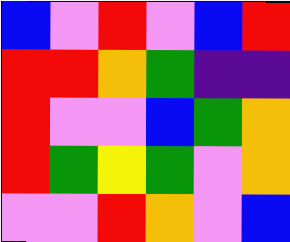[["blue", "violet", "red", "violet", "blue", "red"], ["red", "red", "orange", "green", "indigo", "indigo"], ["red", "violet", "violet", "blue", "green", "orange"], ["red", "green", "yellow", "green", "violet", "orange"], ["violet", "violet", "red", "orange", "violet", "blue"]]